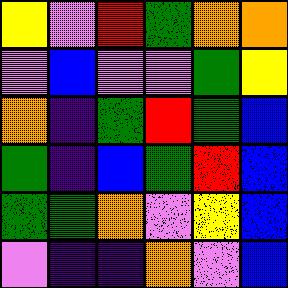[["yellow", "violet", "red", "green", "orange", "orange"], ["violet", "blue", "violet", "violet", "green", "yellow"], ["orange", "indigo", "green", "red", "green", "blue"], ["green", "indigo", "blue", "green", "red", "blue"], ["green", "green", "orange", "violet", "yellow", "blue"], ["violet", "indigo", "indigo", "orange", "violet", "blue"]]